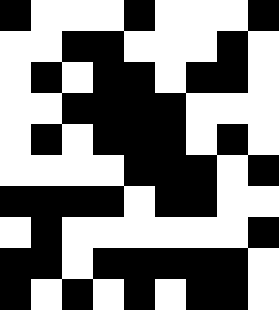[["black", "white", "white", "white", "black", "white", "white", "white", "black"], ["white", "white", "black", "black", "white", "white", "white", "black", "white"], ["white", "black", "white", "black", "black", "white", "black", "black", "white"], ["white", "white", "black", "black", "black", "black", "white", "white", "white"], ["white", "black", "white", "black", "black", "black", "white", "black", "white"], ["white", "white", "white", "white", "black", "black", "black", "white", "black"], ["black", "black", "black", "black", "white", "black", "black", "white", "white"], ["white", "black", "white", "white", "white", "white", "white", "white", "black"], ["black", "black", "white", "black", "black", "black", "black", "black", "white"], ["black", "white", "black", "white", "black", "white", "black", "black", "white"]]